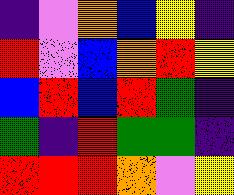[["indigo", "violet", "orange", "blue", "yellow", "indigo"], ["red", "violet", "blue", "orange", "red", "yellow"], ["blue", "red", "blue", "red", "green", "indigo"], ["green", "indigo", "red", "green", "green", "indigo"], ["red", "red", "red", "orange", "violet", "yellow"]]